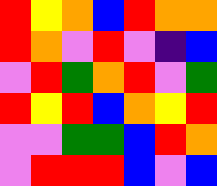[["red", "yellow", "orange", "blue", "red", "orange", "orange"], ["red", "orange", "violet", "red", "violet", "indigo", "blue"], ["violet", "red", "green", "orange", "red", "violet", "green"], ["red", "yellow", "red", "blue", "orange", "yellow", "red"], ["violet", "violet", "green", "green", "blue", "red", "orange"], ["violet", "red", "red", "red", "blue", "violet", "blue"]]